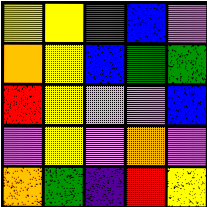[["yellow", "yellow", "green", "blue", "violet"], ["orange", "yellow", "blue", "green", "green"], ["red", "yellow", "violet", "violet", "blue"], ["violet", "yellow", "violet", "orange", "violet"], ["orange", "green", "indigo", "red", "yellow"]]